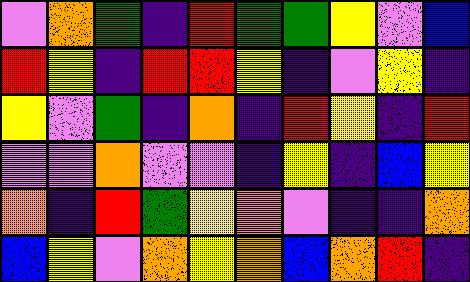[["violet", "orange", "green", "indigo", "red", "green", "green", "yellow", "violet", "blue"], ["red", "yellow", "indigo", "red", "red", "yellow", "indigo", "violet", "yellow", "indigo"], ["yellow", "violet", "green", "indigo", "orange", "indigo", "red", "yellow", "indigo", "red"], ["violet", "violet", "orange", "violet", "violet", "indigo", "yellow", "indigo", "blue", "yellow"], ["orange", "indigo", "red", "green", "yellow", "orange", "violet", "indigo", "indigo", "orange"], ["blue", "yellow", "violet", "orange", "yellow", "orange", "blue", "orange", "red", "indigo"]]